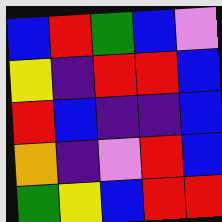[["blue", "red", "green", "blue", "violet"], ["yellow", "indigo", "red", "red", "blue"], ["red", "blue", "indigo", "indigo", "blue"], ["orange", "indigo", "violet", "red", "blue"], ["green", "yellow", "blue", "red", "red"]]